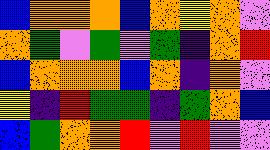[["blue", "orange", "orange", "orange", "blue", "orange", "yellow", "orange", "violet"], ["orange", "green", "violet", "green", "violet", "green", "indigo", "orange", "red"], ["blue", "orange", "orange", "orange", "blue", "orange", "indigo", "orange", "violet"], ["yellow", "indigo", "red", "green", "green", "indigo", "green", "orange", "blue"], ["blue", "green", "orange", "orange", "red", "violet", "red", "violet", "violet"]]